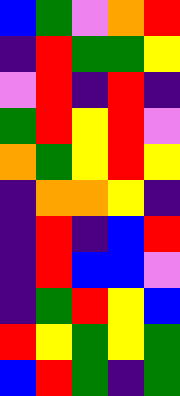[["blue", "green", "violet", "orange", "red"], ["indigo", "red", "green", "green", "yellow"], ["violet", "red", "indigo", "red", "indigo"], ["green", "red", "yellow", "red", "violet"], ["orange", "green", "yellow", "red", "yellow"], ["indigo", "orange", "orange", "yellow", "indigo"], ["indigo", "red", "indigo", "blue", "red"], ["indigo", "red", "blue", "blue", "violet"], ["indigo", "green", "red", "yellow", "blue"], ["red", "yellow", "green", "yellow", "green"], ["blue", "red", "green", "indigo", "green"]]